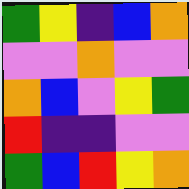[["green", "yellow", "indigo", "blue", "orange"], ["violet", "violet", "orange", "violet", "violet"], ["orange", "blue", "violet", "yellow", "green"], ["red", "indigo", "indigo", "violet", "violet"], ["green", "blue", "red", "yellow", "orange"]]